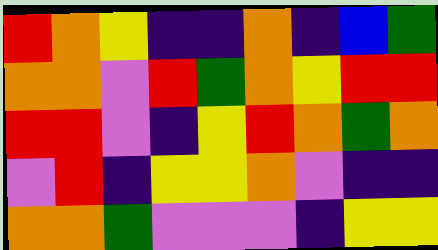[["red", "orange", "yellow", "indigo", "indigo", "orange", "indigo", "blue", "green"], ["orange", "orange", "violet", "red", "green", "orange", "yellow", "red", "red"], ["red", "red", "violet", "indigo", "yellow", "red", "orange", "green", "orange"], ["violet", "red", "indigo", "yellow", "yellow", "orange", "violet", "indigo", "indigo"], ["orange", "orange", "green", "violet", "violet", "violet", "indigo", "yellow", "yellow"]]